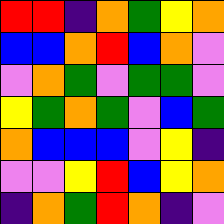[["red", "red", "indigo", "orange", "green", "yellow", "orange"], ["blue", "blue", "orange", "red", "blue", "orange", "violet"], ["violet", "orange", "green", "violet", "green", "green", "violet"], ["yellow", "green", "orange", "green", "violet", "blue", "green"], ["orange", "blue", "blue", "blue", "violet", "yellow", "indigo"], ["violet", "violet", "yellow", "red", "blue", "yellow", "orange"], ["indigo", "orange", "green", "red", "orange", "indigo", "violet"]]